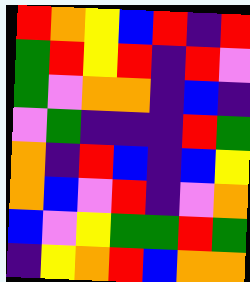[["red", "orange", "yellow", "blue", "red", "indigo", "red"], ["green", "red", "yellow", "red", "indigo", "red", "violet"], ["green", "violet", "orange", "orange", "indigo", "blue", "indigo"], ["violet", "green", "indigo", "indigo", "indigo", "red", "green"], ["orange", "indigo", "red", "blue", "indigo", "blue", "yellow"], ["orange", "blue", "violet", "red", "indigo", "violet", "orange"], ["blue", "violet", "yellow", "green", "green", "red", "green"], ["indigo", "yellow", "orange", "red", "blue", "orange", "orange"]]